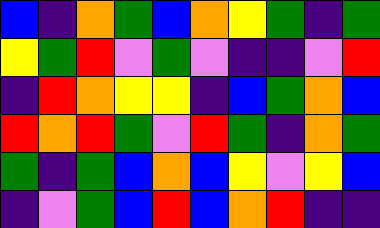[["blue", "indigo", "orange", "green", "blue", "orange", "yellow", "green", "indigo", "green"], ["yellow", "green", "red", "violet", "green", "violet", "indigo", "indigo", "violet", "red"], ["indigo", "red", "orange", "yellow", "yellow", "indigo", "blue", "green", "orange", "blue"], ["red", "orange", "red", "green", "violet", "red", "green", "indigo", "orange", "green"], ["green", "indigo", "green", "blue", "orange", "blue", "yellow", "violet", "yellow", "blue"], ["indigo", "violet", "green", "blue", "red", "blue", "orange", "red", "indigo", "indigo"]]